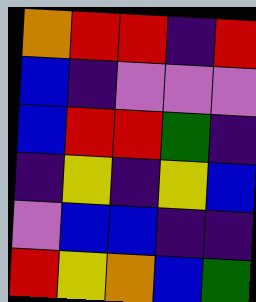[["orange", "red", "red", "indigo", "red"], ["blue", "indigo", "violet", "violet", "violet"], ["blue", "red", "red", "green", "indigo"], ["indigo", "yellow", "indigo", "yellow", "blue"], ["violet", "blue", "blue", "indigo", "indigo"], ["red", "yellow", "orange", "blue", "green"]]